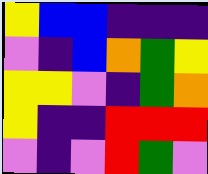[["yellow", "blue", "blue", "indigo", "indigo", "indigo"], ["violet", "indigo", "blue", "orange", "green", "yellow"], ["yellow", "yellow", "violet", "indigo", "green", "orange"], ["yellow", "indigo", "indigo", "red", "red", "red"], ["violet", "indigo", "violet", "red", "green", "violet"]]